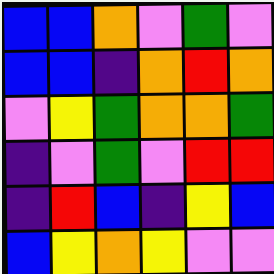[["blue", "blue", "orange", "violet", "green", "violet"], ["blue", "blue", "indigo", "orange", "red", "orange"], ["violet", "yellow", "green", "orange", "orange", "green"], ["indigo", "violet", "green", "violet", "red", "red"], ["indigo", "red", "blue", "indigo", "yellow", "blue"], ["blue", "yellow", "orange", "yellow", "violet", "violet"]]